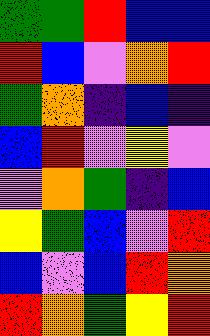[["green", "green", "red", "blue", "blue"], ["red", "blue", "violet", "orange", "red"], ["green", "orange", "indigo", "blue", "indigo"], ["blue", "red", "violet", "yellow", "violet"], ["violet", "orange", "green", "indigo", "blue"], ["yellow", "green", "blue", "violet", "red"], ["blue", "violet", "blue", "red", "orange"], ["red", "orange", "green", "yellow", "red"]]